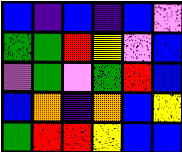[["blue", "indigo", "blue", "indigo", "blue", "violet"], ["green", "green", "red", "yellow", "violet", "blue"], ["violet", "green", "violet", "green", "red", "blue"], ["blue", "orange", "indigo", "orange", "blue", "yellow"], ["green", "red", "red", "yellow", "blue", "blue"]]